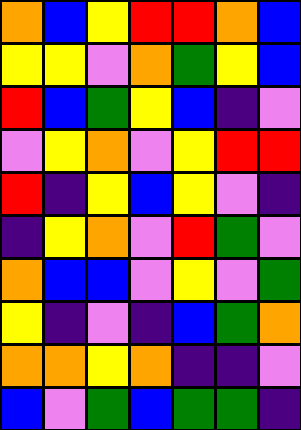[["orange", "blue", "yellow", "red", "red", "orange", "blue"], ["yellow", "yellow", "violet", "orange", "green", "yellow", "blue"], ["red", "blue", "green", "yellow", "blue", "indigo", "violet"], ["violet", "yellow", "orange", "violet", "yellow", "red", "red"], ["red", "indigo", "yellow", "blue", "yellow", "violet", "indigo"], ["indigo", "yellow", "orange", "violet", "red", "green", "violet"], ["orange", "blue", "blue", "violet", "yellow", "violet", "green"], ["yellow", "indigo", "violet", "indigo", "blue", "green", "orange"], ["orange", "orange", "yellow", "orange", "indigo", "indigo", "violet"], ["blue", "violet", "green", "blue", "green", "green", "indigo"]]